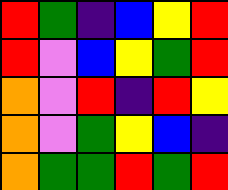[["red", "green", "indigo", "blue", "yellow", "red"], ["red", "violet", "blue", "yellow", "green", "red"], ["orange", "violet", "red", "indigo", "red", "yellow"], ["orange", "violet", "green", "yellow", "blue", "indigo"], ["orange", "green", "green", "red", "green", "red"]]